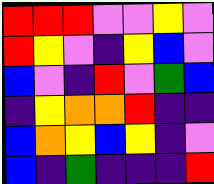[["red", "red", "red", "violet", "violet", "yellow", "violet"], ["red", "yellow", "violet", "indigo", "yellow", "blue", "violet"], ["blue", "violet", "indigo", "red", "violet", "green", "blue"], ["indigo", "yellow", "orange", "orange", "red", "indigo", "indigo"], ["blue", "orange", "yellow", "blue", "yellow", "indigo", "violet"], ["blue", "indigo", "green", "indigo", "indigo", "indigo", "red"]]